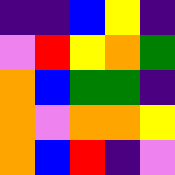[["indigo", "indigo", "blue", "yellow", "indigo"], ["violet", "red", "yellow", "orange", "green"], ["orange", "blue", "green", "green", "indigo"], ["orange", "violet", "orange", "orange", "yellow"], ["orange", "blue", "red", "indigo", "violet"]]